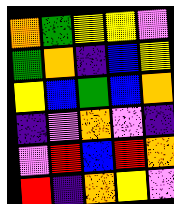[["orange", "green", "yellow", "yellow", "violet"], ["green", "orange", "indigo", "blue", "yellow"], ["yellow", "blue", "green", "blue", "orange"], ["indigo", "violet", "orange", "violet", "indigo"], ["violet", "red", "blue", "red", "orange"], ["red", "indigo", "orange", "yellow", "violet"]]